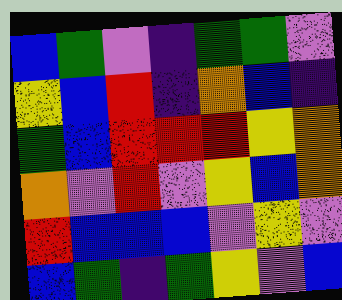[["blue", "green", "violet", "indigo", "green", "green", "violet"], ["yellow", "blue", "red", "indigo", "orange", "blue", "indigo"], ["green", "blue", "red", "red", "red", "yellow", "orange"], ["orange", "violet", "red", "violet", "yellow", "blue", "orange"], ["red", "blue", "blue", "blue", "violet", "yellow", "violet"], ["blue", "green", "indigo", "green", "yellow", "violet", "blue"]]